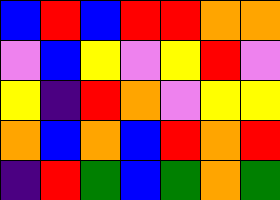[["blue", "red", "blue", "red", "red", "orange", "orange"], ["violet", "blue", "yellow", "violet", "yellow", "red", "violet"], ["yellow", "indigo", "red", "orange", "violet", "yellow", "yellow"], ["orange", "blue", "orange", "blue", "red", "orange", "red"], ["indigo", "red", "green", "blue", "green", "orange", "green"]]